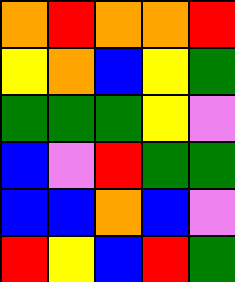[["orange", "red", "orange", "orange", "red"], ["yellow", "orange", "blue", "yellow", "green"], ["green", "green", "green", "yellow", "violet"], ["blue", "violet", "red", "green", "green"], ["blue", "blue", "orange", "blue", "violet"], ["red", "yellow", "blue", "red", "green"]]